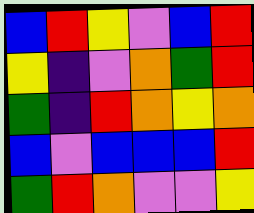[["blue", "red", "yellow", "violet", "blue", "red"], ["yellow", "indigo", "violet", "orange", "green", "red"], ["green", "indigo", "red", "orange", "yellow", "orange"], ["blue", "violet", "blue", "blue", "blue", "red"], ["green", "red", "orange", "violet", "violet", "yellow"]]